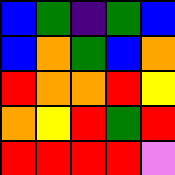[["blue", "green", "indigo", "green", "blue"], ["blue", "orange", "green", "blue", "orange"], ["red", "orange", "orange", "red", "yellow"], ["orange", "yellow", "red", "green", "red"], ["red", "red", "red", "red", "violet"]]